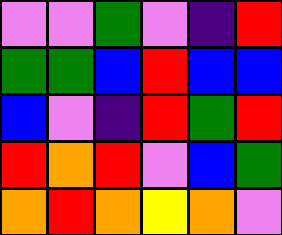[["violet", "violet", "green", "violet", "indigo", "red"], ["green", "green", "blue", "red", "blue", "blue"], ["blue", "violet", "indigo", "red", "green", "red"], ["red", "orange", "red", "violet", "blue", "green"], ["orange", "red", "orange", "yellow", "orange", "violet"]]